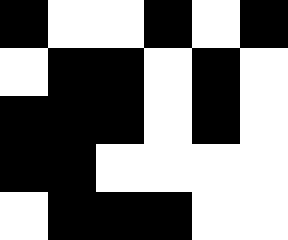[["black", "white", "white", "black", "white", "black"], ["white", "black", "black", "white", "black", "white"], ["black", "black", "black", "white", "black", "white"], ["black", "black", "white", "white", "white", "white"], ["white", "black", "black", "black", "white", "white"]]